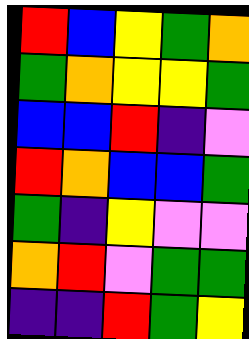[["red", "blue", "yellow", "green", "orange"], ["green", "orange", "yellow", "yellow", "green"], ["blue", "blue", "red", "indigo", "violet"], ["red", "orange", "blue", "blue", "green"], ["green", "indigo", "yellow", "violet", "violet"], ["orange", "red", "violet", "green", "green"], ["indigo", "indigo", "red", "green", "yellow"]]